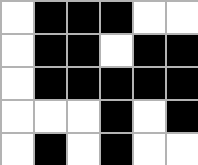[["white", "black", "black", "black", "white", "white"], ["white", "black", "black", "white", "black", "black"], ["white", "black", "black", "black", "black", "black"], ["white", "white", "white", "black", "white", "black"], ["white", "black", "white", "black", "white", "white"]]